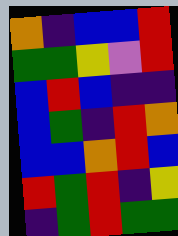[["orange", "indigo", "blue", "blue", "red"], ["green", "green", "yellow", "violet", "red"], ["blue", "red", "blue", "indigo", "indigo"], ["blue", "green", "indigo", "red", "orange"], ["blue", "blue", "orange", "red", "blue"], ["red", "green", "red", "indigo", "yellow"], ["indigo", "green", "red", "green", "green"]]